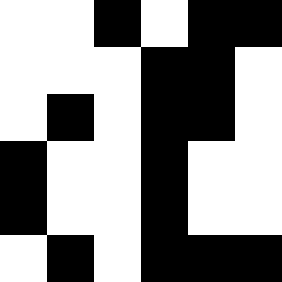[["white", "white", "black", "white", "black", "black"], ["white", "white", "white", "black", "black", "white"], ["white", "black", "white", "black", "black", "white"], ["black", "white", "white", "black", "white", "white"], ["black", "white", "white", "black", "white", "white"], ["white", "black", "white", "black", "black", "black"]]